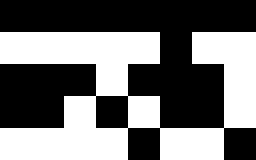[["black", "black", "black", "black", "black", "black", "black", "black"], ["white", "white", "white", "white", "white", "black", "white", "white"], ["black", "black", "black", "white", "black", "black", "black", "white"], ["black", "black", "white", "black", "white", "black", "black", "white"], ["white", "white", "white", "white", "black", "white", "white", "black"]]